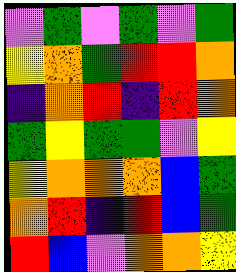[["violet", "green", "violet", "green", "violet", "green"], ["yellow", "orange", "green", "red", "red", "orange"], ["indigo", "orange", "red", "indigo", "red", "orange"], ["green", "yellow", "green", "green", "violet", "yellow"], ["yellow", "orange", "orange", "orange", "blue", "green"], ["orange", "red", "indigo", "red", "blue", "green"], ["red", "blue", "violet", "orange", "orange", "yellow"]]